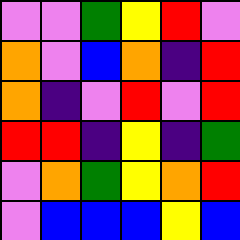[["violet", "violet", "green", "yellow", "red", "violet"], ["orange", "violet", "blue", "orange", "indigo", "red"], ["orange", "indigo", "violet", "red", "violet", "red"], ["red", "red", "indigo", "yellow", "indigo", "green"], ["violet", "orange", "green", "yellow", "orange", "red"], ["violet", "blue", "blue", "blue", "yellow", "blue"]]